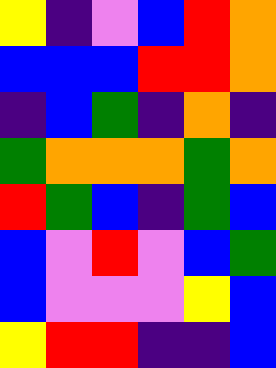[["yellow", "indigo", "violet", "blue", "red", "orange"], ["blue", "blue", "blue", "red", "red", "orange"], ["indigo", "blue", "green", "indigo", "orange", "indigo"], ["green", "orange", "orange", "orange", "green", "orange"], ["red", "green", "blue", "indigo", "green", "blue"], ["blue", "violet", "red", "violet", "blue", "green"], ["blue", "violet", "violet", "violet", "yellow", "blue"], ["yellow", "red", "red", "indigo", "indigo", "blue"]]